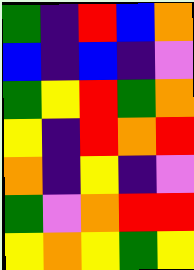[["green", "indigo", "red", "blue", "orange"], ["blue", "indigo", "blue", "indigo", "violet"], ["green", "yellow", "red", "green", "orange"], ["yellow", "indigo", "red", "orange", "red"], ["orange", "indigo", "yellow", "indigo", "violet"], ["green", "violet", "orange", "red", "red"], ["yellow", "orange", "yellow", "green", "yellow"]]